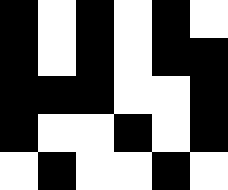[["black", "white", "black", "white", "black", "white"], ["black", "white", "black", "white", "black", "black"], ["black", "black", "black", "white", "white", "black"], ["black", "white", "white", "black", "white", "black"], ["white", "black", "white", "white", "black", "white"]]